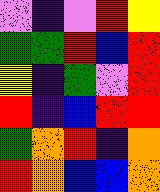[["violet", "indigo", "violet", "red", "yellow"], ["green", "green", "red", "blue", "red"], ["yellow", "indigo", "green", "violet", "red"], ["red", "indigo", "blue", "red", "red"], ["green", "orange", "red", "indigo", "orange"], ["red", "orange", "blue", "blue", "orange"]]